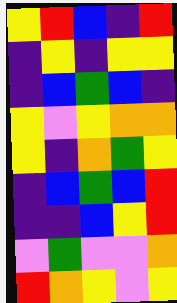[["yellow", "red", "blue", "indigo", "red"], ["indigo", "yellow", "indigo", "yellow", "yellow"], ["indigo", "blue", "green", "blue", "indigo"], ["yellow", "violet", "yellow", "orange", "orange"], ["yellow", "indigo", "orange", "green", "yellow"], ["indigo", "blue", "green", "blue", "red"], ["indigo", "indigo", "blue", "yellow", "red"], ["violet", "green", "violet", "violet", "orange"], ["red", "orange", "yellow", "violet", "yellow"]]